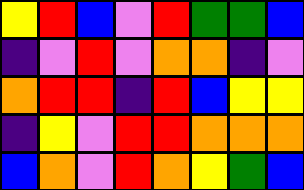[["yellow", "red", "blue", "violet", "red", "green", "green", "blue"], ["indigo", "violet", "red", "violet", "orange", "orange", "indigo", "violet"], ["orange", "red", "red", "indigo", "red", "blue", "yellow", "yellow"], ["indigo", "yellow", "violet", "red", "red", "orange", "orange", "orange"], ["blue", "orange", "violet", "red", "orange", "yellow", "green", "blue"]]